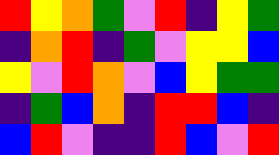[["red", "yellow", "orange", "green", "violet", "red", "indigo", "yellow", "green"], ["indigo", "orange", "red", "indigo", "green", "violet", "yellow", "yellow", "blue"], ["yellow", "violet", "red", "orange", "violet", "blue", "yellow", "green", "green"], ["indigo", "green", "blue", "orange", "indigo", "red", "red", "blue", "indigo"], ["blue", "red", "violet", "indigo", "indigo", "red", "blue", "violet", "red"]]